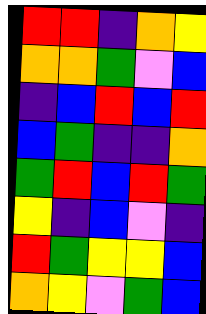[["red", "red", "indigo", "orange", "yellow"], ["orange", "orange", "green", "violet", "blue"], ["indigo", "blue", "red", "blue", "red"], ["blue", "green", "indigo", "indigo", "orange"], ["green", "red", "blue", "red", "green"], ["yellow", "indigo", "blue", "violet", "indigo"], ["red", "green", "yellow", "yellow", "blue"], ["orange", "yellow", "violet", "green", "blue"]]